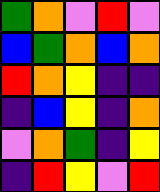[["green", "orange", "violet", "red", "violet"], ["blue", "green", "orange", "blue", "orange"], ["red", "orange", "yellow", "indigo", "indigo"], ["indigo", "blue", "yellow", "indigo", "orange"], ["violet", "orange", "green", "indigo", "yellow"], ["indigo", "red", "yellow", "violet", "red"]]